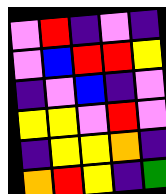[["violet", "red", "indigo", "violet", "indigo"], ["violet", "blue", "red", "red", "yellow"], ["indigo", "violet", "blue", "indigo", "violet"], ["yellow", "yellow", "violet", "red", "violet"], ["indigo", "yellow", "yellow", "orange", "indigo"], ["orange", "red", "yellow", "indigo", "green"]]